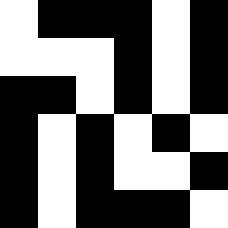[["white", "black", "black", "black", "white", "black"], ["white", "white", "white", "black", "white", "black"], ["black", "black", "white", "black", "white", "black"], ["black", "white", "black", "white", "black", "white"], ["black", "white", "black", "white", "white", "black"], ["black", "white", "black", "black", "black", "white"]]